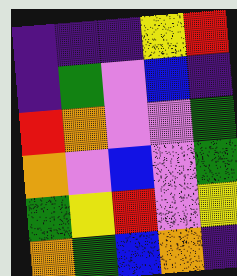[["indigo", "indigo", "indigo", "yellow", "red"], ["indigo", "green", "violet", "blue", "indigo"], ["red", "orange", "violet", "violet", "green"], ["orange", "violet", "blue", "violet", "green"], ["green", "yellow", "red", "violet", "yellow"], ["orange", "green", "blue", "orange", "indigo"]]